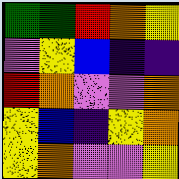[["green", "green", "red", "orange", "yellow"], ["violet", "yellow", "blue", "indigo", "indigo"], ["red", "orange", "violet", "violet", "orange"], ["yellow", "blue", "indigo", "yellow", "orange"], ["yellow", "orange", "violet", "violet", "yellow"]]